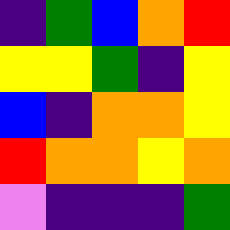[["indigo", "green", "blue", "orange", "red"], ["yellow", "yellow", "green", "indigo", "yellow"], ["blue", "indigo", "orange", "orange", "yellow"], ["red", "orange", "orange", "yellow", "orange"], ["violet", "indigo", "indigo", "indigo", "green"]]